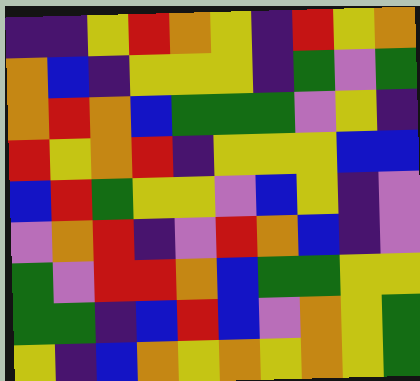[["indigo", "indigo", "yellow", "red", "orange", "yellow", "indigo", "red", "yellow", "orange"], ["orange", "blue", "indigo", "yellow", "yellow", "yellow", "indigo", "green", "violet", "green"], ["orange", "red", "orange", "blue", "green", "green", "green", "violet", "yellow", "indigo"], ["red", "yellow", "orange", "red", "indigo", "yellow", "yellow", "yellow", "blue", "blue"], ["blue", "red", "green", "yellow", "yellow", "violet", "blue", "yellow", "indigo", "violet"], ["violet", "orange", "red", "indigo", "violet", "red", "orange", "blue", "indigo", "violet"], ["green", "violet", "red", "red", "orange", "blue", "green", "green", "yellow", "yellow"], ["green", "green", "indigo", "blue", "red", "blue", "violet", "orange", "yellow", "green"], ["yellow", "indigo", "blue", "orange", "yellow", "orange", "yellow", "orange", "yellow", "green"]]